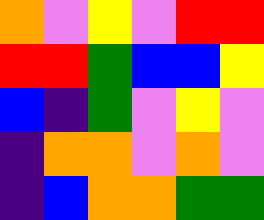[["orange", "violet", "yellow", "violet", "red", "red"], ["red", "red", "green", "blue", "blue", "yellow"], ["blue", "indigo", "green", "violet", "yellow", "violet"], ["indigo", "orange", "orange", "violet", "orange", "violet"], ["indigo", "blue", "orange", "orange", "green", "green"]]